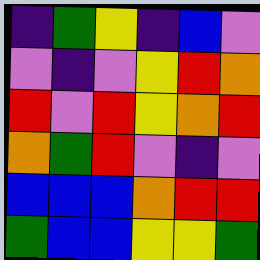[["indigo", "green", "yellow", "indigo", "blue", "violet"], ["violet", "indigo", "violet", "yellow", "red", "orange"], ["red", "violet", "red", "yellow", "orange", "red"], ["orange", "green", "red", "violet", "indigo", "violet"], ["blue", "blue", "blue", "orange", "red", "red"], ["green", "blue", "blue", "yellow", "yellow", "green"]]